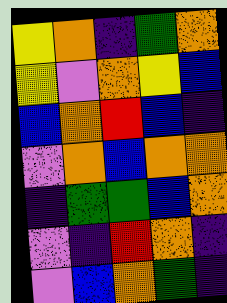[["yellow", "orange", "indigo", "green", "orange"], ["yellow", "violet", "orange", "yellow", "blue"], ["blue", "orange", "red", "blue", "indigo"], ["violet", "orange", "blue", "orange", "orange"], ["indigo", "green", "green", "blue", "orange"], ["violet", "indigo", "red", "orange", "indigo"], ["violet", "blue", "orange", "green", "indigo"]]